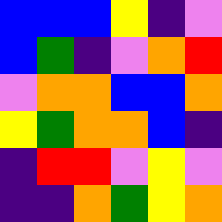[["blue", "blue", "blue", "yellow", "indigo", "violet"], ["blue", "green", "indigo", "violet", "orange", "red"], ["violet", "orange", "orange", "blue", "blue", "orange"], ["yellow", "green", "orange", "orange", "blue", "indigo"], ["indigo", "red", "red", "violet", "yellow", "violet"], ["indigo", "indigo", "orange", "green", "yellow", "orange"]]